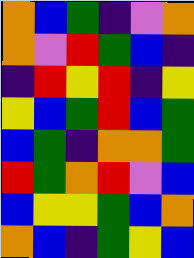[["orange", "blue", "green", "indigo", "violet", "orange"], ["orange", "violet", "red", "green", "blue", "indigo"], ["indigo", "red", "yellow", "red", "indigo", "yellow"], ["yellow", "blue", "green", "red", "blue", "green"], ["blue", "green", "indigo", "orange", "orange", "green"], ["red", "green", "orange", "red", "violet", "blue"], ["blue", "yellow", "yellow", "green", "blue", "orange"], ["orange", "blue", "indigo", "green", "yellow", "blue"]]